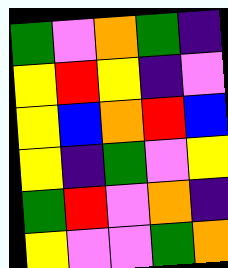[["green", "violet", "orange", "green", "indigo"], ["yellow", "red", "yellow", "indigo", "violet"], ["yellow", "blue", "orange", "red", "blue"], ["yellow", "indigo", "green", "violet", "yellow"], ["green", "red", "violet", "orange", "indigo"], ["yellow", "violet", "violet", "green", "orange"]]